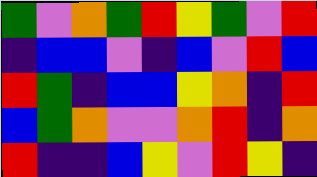[["green", "violet", "orange", "green", "red", "yellow", "green", "violet", "red"], ["indigo", "blue", "blue", "violet", "indigo", "blue", "violet", "red", "blue"], ["red", "green", "indigo", "blue", "blue", "yellow", "orange", "indigo", "red"], ["blue", "green", "orange", "violet", "violet", "orange", "red", "indigo", "orange"], ["red", "indigo", "indigo", "blue", "yellow", "violet", "red", "yellow", "indigo"]]